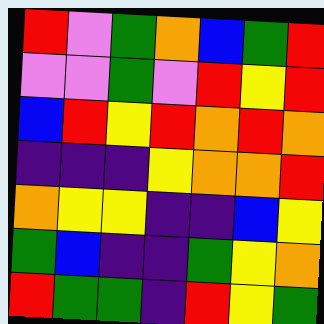[["red", "violet", "green", "orange", "blue", "green", "red"], ["violet", "violet", "green", "violet", "red", "yellow", "red"], ["blue", "red", "yellow", "red", "orange", "red", "orange"], ["indigo", "indigo", "indigo", "yellow", "orange", "orange", "red"], ["orange", "yellow", "yellow", "indigo", "indigo", "blue", "yellow"], ["green", "blue", "indigo", "indigo", "green", "yellow", "orange"], ["red", "green", "green", "indigo", "red", "yellow", "green"]]